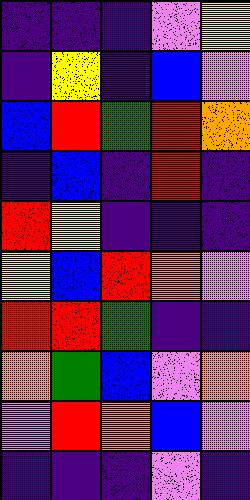[["indigo", "indigo", "indigo", "violet", "yellow"], ["indigo", "yellow", "indigo", "blue", "violet"], ["blue", "red", "green", "red", "orange"], ["indigo", "blue", "indigo", "red", "indigo"], ["red", "yellow", "indigo", "indigo", "indigo"], ["yellow", "blue", "red", "orange", "violet"], ["red", "red", "green", "indigo", "indigo"], ["orange", "green", "blue", "violet", "orange"], ["violet", "red", "orange", "blue", "violet"], ["indigo", "indigo", "indigo", "violet", "indigo"]]